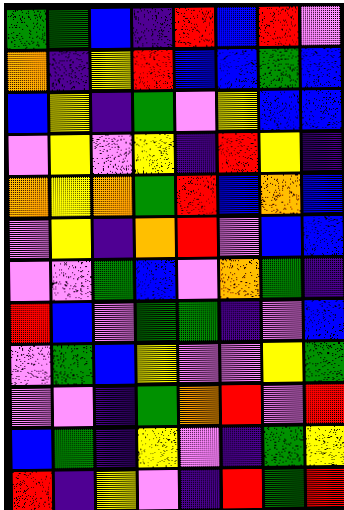[["green", "green", "blue", "indigo", "red", "blue", "red", "violet"], ["orange", "indigo", "yellow", "red", "blue", "blue", "green", "blue"], ["blue", "yellow", "indigo", "green", "violet", "yellow", "blue", "blue"], ["violet", "yellow", "violet", "yellow", "indigo", "red", "yellow", "indigo"], ["orange", "yellow", "orange", "green", "red", "blue", "orange", "blue"], ["violet", "yellow", "indigo", "orange", "red", "violet", "blue", "blue"], ["violet", "violet", "green", "blue", "violet", "orange", "green", "indigo"], ["red", "blue", "violet", "green", "green", "indigo", "violet", "blue"], ["violet", "green", "blue", "yellow", "violet", "violet", "yellow", "green"], ["violet", "violet", "indigo", "green", "orange", "red", "violet", "red"], ["blue", "green", "indigo", "yellow", "violet", "indigo", "green", "yellow"], ["red", "indigo", "yellow", "violet", "indigo", "red", "green", "red"]]